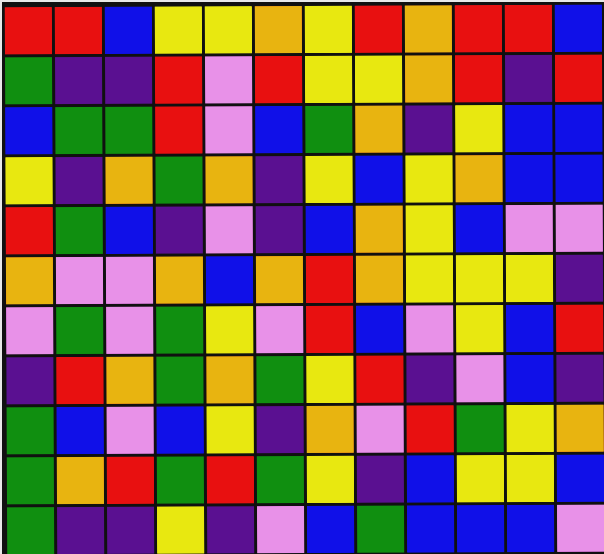[["red", "red", "blue", "yellow", "yellow", "orange", "yellow", "red", "orange", "red", "red", "blue"], ["green", "indigo", "indigo", "red", "violet", "red", "yellow", "yellow", "orange", "red", "indigo", "red"], ["blue", "green", "green", "red", "violet", "blue", "green", "orange", "indigo", "yellow", "blue", "blue"], ["yellow", "indigo", "orange", "green", "orange", "indigo", "yellow", "blue", "yellow", "orange", "blue", "blue"], ["red", "green", "blue", "indigo", "violet", "indigo", "blue", "orange", "yellow", "blue", "violet", "violet"], ["orange", "violet", "violet", "orange", "blue", "orange", "red", "orange", "yellow", "yellow", "yellow", "indigo"], ["violet", "green", "violet", "green", "yellow", "violet", "red", "blue", "violet", "yellow", "blue", "red"], ["indigo", "red", "orange", "green", "orange", "green", "yellow", "red", "indigo", "violet", "blue", "indigo"], ["green", "blue", "violet", "blue", "yellow", "indigo", "orange", "violet", "red", "green", "yellow", "orange"], ["green", "orange", "red", "green", "red", "green", "yellow", "indigo", "blue", "yellow", "yellow", "blue"], ["green", "indigo", "indigo", "yellow", "indigo", "violet", "blue", "green", "blue", "blue", "blue", "violet"]]